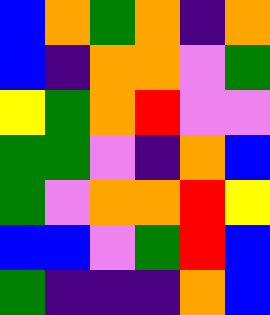[["blue", "orange", "green", "orange", "indigo", "orange"], ["blue", "indigo", "orange", "orange", "violet", "green"], ["yellow", "green", "orange", "red", "violet", "violet"], ["green", "green", "violet", "indigo", "orange", "blue"], ["green", "violet", "orange", "orange", "red", "yellow"], ["blue", "blue", "violet", "green", "red", "blue"], ["green", "indigo", "indigo", "indigo", "orange", "blue"]]